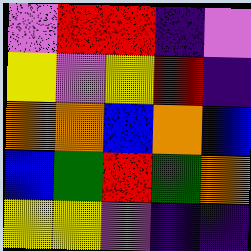[["violet", "red", "red", "indigo", "violet"], ["yellow", "violet", "yellow", "red", "indigo"], ["orange", "orange", "blue", "orange", "blue"], ["blue", "green", "red", "green", "orange"], ["yellow", "yellow", "violet", "indigo", "indigo"]]